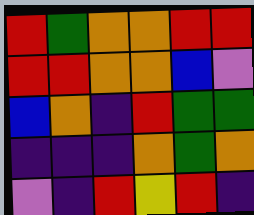[["red", "green", "orange", "orange", "red", "red"], ["red", "red", "orange", "orange", "blue", "violet"], ["blue", "orange", "indigo", "red", "green", "green"], ["indigo", "indigo", "indigo", "orange", "green", "orange"], ["violet", "indigo", "red", "yellow", "red", "indigo"]]